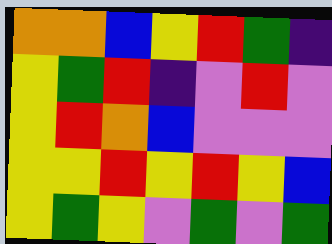[["orange", "orange", "blue", "yellow", "red", "green", "indigo"], ["yellow", "green", "red", "indigo", "violet", "red", "violet"], ["yellow", "red", "orange", "blue", "violet", "violet", "violet"], ["yellow", "yellow", "red", "yellow", "red", "yellow", "blue"], ["yellow", "green", "yellow", "violet", "green", "violet", "green"]]